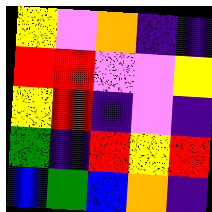[["yellow", "violet", "orange", "indigo", "indigo"], ["red", "red", "violet", "violet", "yellow"], ["yellow", "red", "indigo", "violet", "indigo"], ["green", "indigo", "red", "yellow", "red"], ["blue", "green", "blue", "orange", "indigo"]]